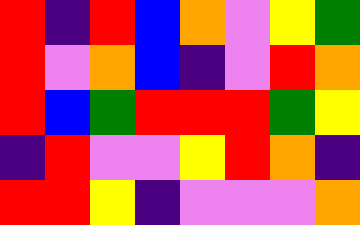[["red", "indigo", "red", "blue", "orange", "violet", "yellow", "green"], ["red", "violet", "orange", "blue", "indigo", "violet", "red", "orange"], ["red", "blue", "green", "red", "red", "red", "green", "yellow"], ["indigo", "red", "violet", "violet", "yellow", "red", "orange", "indigo"], ["red", "red", "yellow", "indigo", "violet", "violet", "violet", "orange"]]